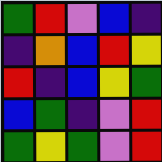[["green", "red", "violet", "blue", "indigo"], ["indigo", "orange", "blue", "red", "yellow"], ["red", "indigo", "blue", "yellow", "green"], ["blue", "green", "indigo", "violet", "red"], ["green", "yellow", "green", "violet", "red"]]